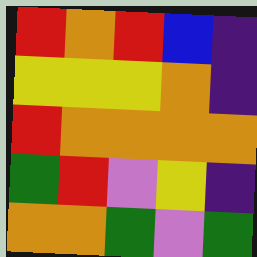[["red", "orange", "red", "blue", "indigo"], ["yellow", "yellow", "yellow", "orange", "indigo"], ["red", "orange", "orange", "orange", "orange"], ["green", "red", "violet", "yellow", "indigo"], ["orange", "orange", "green", "violet", "green"]]